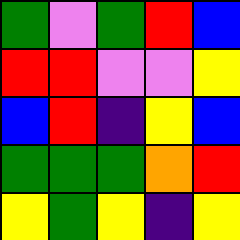[["green", "violet", "green", "red", "blue"], ["red", "red", "violet", "violet", "yellow"], ["blue", "red", "indigo", "yellow", "blue"], ["green", "green", "green", "orange", "red"], ["yellow", "green", "yellow", "indigo", "yellow"]]